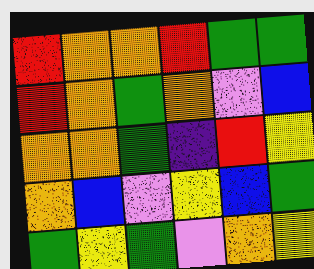[["red", "orange", "orange", "red", "green", "green"], ["red", "orange", "green", "orange", "violet", "blue"], ["orange", "orange", "green", "indigo", "red", "yellow"], ["orange", "blue", "violet", "yellow", "blue", "green"], ["green", "yellow", "green", "violet", "orange", "yellow"]]